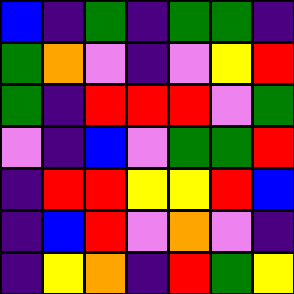[["blue", "indigo", "green", "indigo", "green", "green", "indigo"], ["green", "orange", "violet", "indigo", "violet", "yellow", "red"], ["green", "indigo", "red", "red", "red", "violet", "green"], ["violet", "indigo", "blue", "violet", "green", "green", "red"], ["indigo", "red", "red", "yellow", "yellow", "red", "blue"], ["indigo", "blue", "red", "violet", "orange", "violet", "indigo"], ["indigo", "yellow", "orange", "indigo", "red", "green", "yellow"]]